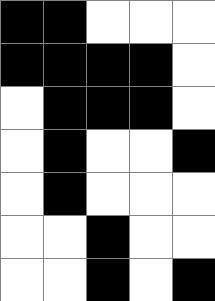[["black", "black", "white", "white", "white"], ["black", "black", "black", "black", "white"], ["white", "black", "black", "black", "white"], ["white", "black", "white", "white", "black"], ["white", "black", "white", "white", "white"], ["white", "white", "black", "white", "white"], ["white", "white", "black", "white", "black"]]